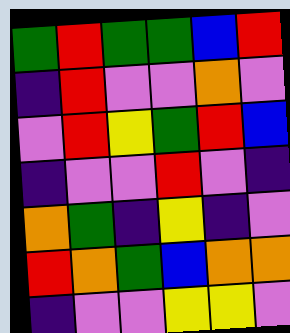[["green", "red", "green", "green", "blue", "red"], ["indigo", "red", "violet", "violet", "orange", "violet"], ["violet", "red", "yellow", "green", "red", "blue"], ["indigo", "violet", "violet", "red", "violet", "indigo"], ["orange", "green", "indigo", "yellow", "indigo", "violet"], ["red", "orange", "green", "blue", "orange", "orange"], ["indigo", "violet", "violet", "yellow", "yellow", "violet"]]